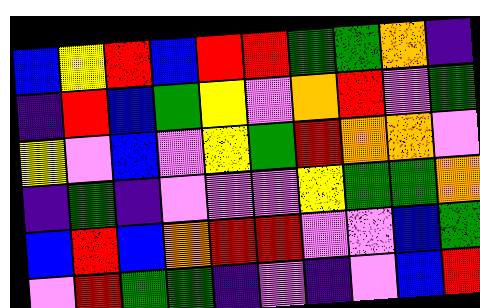[["blue", "yellow", "red", "blue", "red", "red", "green", "green", "orange", "indigo"], ["indigo", "red", "blue", "green", "yellow", "violet", "orange", "red", "violet", "green"], ["yellow", "violet", "blue", "violet", "yellow", "green", "red", "orange", "orange", "violet"], ["indigo", "green", "indigo", "violet", "violet", "violet", "yellow", "green", "green", "orange"], ["blue", "red", "blue", "orange", "red", "red", "violet", "violet", "blue", "green"], ["violet", "red", "green", "green", "indigo", "violet", "indigo", "violet", "blue", "red"]]